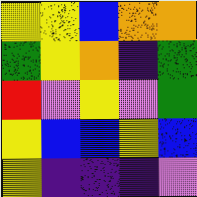[["yellow", "yellow", "blue", "orange", "orange"], ["green", "yellow", "orange", "indigo", "green"], ["red", "violet", "yellow", "violet", "green"], ["yellow", "blue", "blue", "yellow", "blue"], ["yellow", "indigo", "indigo", "indigo", "violet"]]